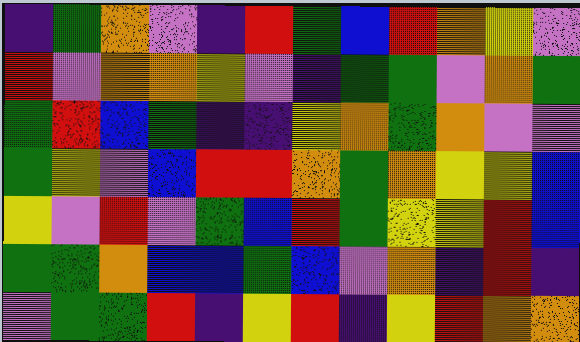[["indigo", "green", "orange", "violet", "indigo", "red", "green", "blue", "red", "orange", "yellow", "violet"], ["red", "violet", "orange", "orange", "yellow", "violet", "indigo", "green", "green", "violet", "orange", "green"], ["green", "red", "blue", "green", "indigo", "indigo", "yellow", "orange", "green", "orange", "violet", "violet"], ["green", "yellow", "violet", "blue", "red", "red", "orange", "green", "orange", "yellow", "yellow", "blue"], ["yellow", "violet", "red", "violet", "green", "blue", "red", "green", "yellow", "yellow", "red", "blue"], ["green", "green", "orange", "blue", "blue", "green", "blue", "violet", "orange", "indigo", "red", "indigo"], ["violet", "green", "green", "red", "indigo", "yellow", "red", "indigo", "yellow", "red", "orange", "orange"]]